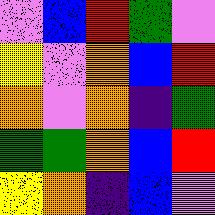[["violet", "blue", "red", "green", "violet"], ["yellow", "violet", "orange", "blue", "red"], ["orange", "violet", "orange", "indigo", "green"], ["green", "green", "orange", "blue", "red"], ["yellow", "orange", "indigo", "blue", "violet"]]